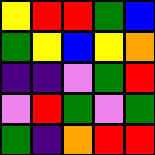[["yellow", "red", "red", "green", "blue"], ["green", "yellow", "blue", "yellow", "orange"], ["indigo", "indigo", "violet", "green", "red"], ["violet", "red", "green", "violet", "green"], ["green", "indigo", "orange", "red", "red"]]